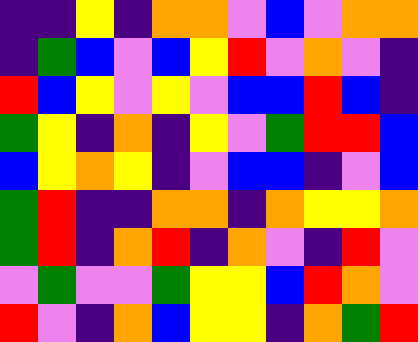[["indigo", "indigo", "yellow", "indigo", "orange", "orange", "violet", "blue", "violet", "orange", "orange"], ["indigo", "green", "blue", "violet", "blue", "yellow", "red", "violet", "orange", "violet", "indigo"], ["red", "blue", "yellow", "violet", "yellow", "violet", "blue", "blue", "red", "blue", "indigo"], ["green", "yellow", "indigo", "orange", "indigo", "yellow", "violet", "green", "red", "red", "blue"], ["blue", "yellow", "orange", "yellow", "indigo", "violet", "blue", "blue", "indigo", "violet", "blue"], ["green", "red", "indigo", "indigo", "orange", "orange", "indigo", "orange", "yellow", "yellow", "orange"], ["green", "red", "indigo", "orange", "red", "indigo", "orange", "violet", "indigo", "red", "violet"], ["violet", "green", "violet", "violet", "green", "yellow", "yellow", "blue", "red", "orange", "violet"], ["red", "violet", "indigo", "orange", "blue", "yellow", "yellow", "indigo", "orange", "green", "red"]]